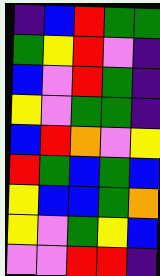[["indigo", "blue", "red", "green", "green"], ["green", "yellow", "red", "violet", "indigo"], ["blue", "violet", "red", "green", "indigo"], ["yellow", "violet", "green", "green", "indigo"], ["blue", "red", "orange", "violet", "yellow"], ["red", "green", "blue", "green", "blue"], ["yellow", "blue", "blue", "green", "orange"], ["yellow", "violet", "green", "yellow", "blue"], ["violet", "violet", "red", "red", "indigo"]]